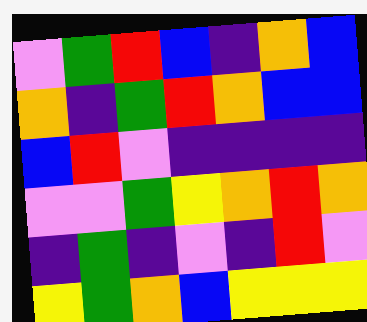[["violet", "green", "red", "blue", "indigo", "orange", "blue"], ["orange", "indigo", "green", "red", "orange", "blue", "blue"], ["blue", "red", "violet", "indigo", "indigo", "indigo", "indigo"], ["violet", "violet", "green", "yellow", "orange", "red", "orange"], ["indigo", "green", "indigo", "violet", "indigo", "red", "violet"], ["yellow", "green", "orange", "blue", "yellow", "yellow", "yellow"]]